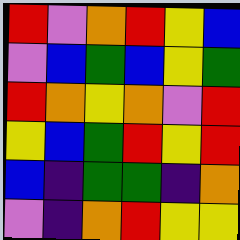[["red", "violet", "orange", "red", "yellow", "blue"], ["violet", "blue", "green", "blue", "yellow", "green"], ["red", "orange", "yellow", "orange", "violet", "red"], ["yellow", "blue", "green", "red", "yellow", "red"], ["blue", "indigo", "green", "green", "indigo", "orange"], ["violet", "indigo", "orange", "red", "yellow", "yellow"]]